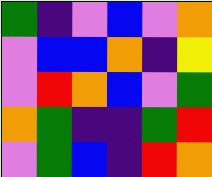[["green", "indigo", "violet", "blue", "violet", "orange"], ["violet", "blue", "blue", "orange", "indigo", "yellow"], ["violet", "red", "orange", "blue", "violet", "green"], ["orange", "green", "indigo", "indigo", "green", "red"], ["violet", "green", "blue", "indigo", "red", "orange"]]